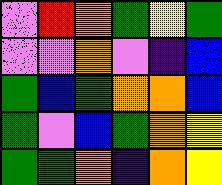[["violet", "red", "orange", "green", "yellow", "green"], ["violet", "violet", "orange", "violet", "indigo", "blue"], ["green", "blue", "green", "orange", "orange", "blue"], ["green", "violet", "blue", "green", "orange", "yellow"], ["green", "green", "orange", "indigo", "orange", "yellow"]]